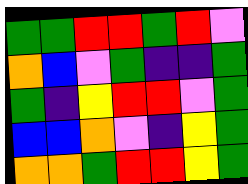[["green", "green", "red", "red", "green", "red", "violet"], ["orange", "blue", "violet", "green", "indigo", "indigo", "green"], ["green", "indigo", "yellow", "red", "red", "violet", "green"], ["blue", "blue", "orange", "violet", "indigo", "yellow", "green"], ["orange", "orange", "green", "red", "red", "yellow", "green"]]